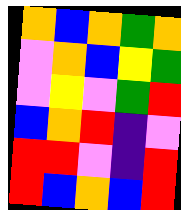[["orange", "blue", "orange", "green", "orange"], ["violet", "orange", "blue", "yellow", "green"], ["violet", "yellow", "violet", "green", "red"], ["blue", "orange", "red", "indigo", "violet"], ["red", "red", "violet", "indigo", "red"], ["red", "blue", "orange", "blue", "red"]]